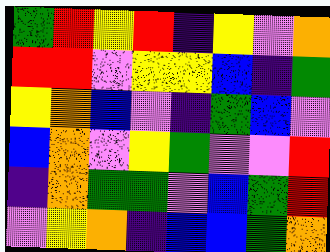[["green", "red", "yellow", "red", "indigo", "yellow", "violet", "orange"], ["red", "red", "violet", "yellow", "yellow", "blue", "indigo", "green"], ["yellow", "orange", "blue", "violet", "indigo", "green", "blue", "violet"], ["blue", "orange", "violet", "yellow", "green", "violet", "violet", "red"], ["indigo", "orange", "green", "green", "violet", "blue", "green", "red"], ["violet", "yellow", "orange", "indigo", "blue", "blue", "green", "orange"]]